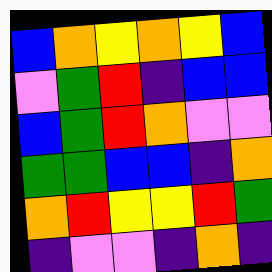[["blue", "orange", "yellow", "orange", "yellow", "blue"], ["violet", "green", "red", "indigo", "blue", "blue"], ["blue", "green", "red", "orange", "violet", "violet"], ["green", "green", "blue", "blue", "indigo", "orange"], ["orange", "red", "yellow", "yellow", "red", "green"], ["indigo", "violet", "violet", "indigo", "orange", "indigo"]]